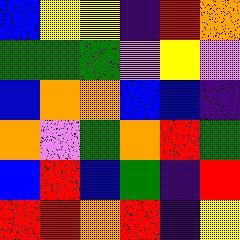[["blue", "yellow", "yellow", "indigo", "red", "orange"], ["green", "green", "green", "violet", "yellow", "violet"], ["blue", "orange", "orange", "blue", "blue", "indigo"], ["orange", "violet", "green", "orange", "red", "green"], ["blue", "red", "blue", "green", "indigo", "red"], ["red", "red", "orange", "red", "indigo", "yellow"]]